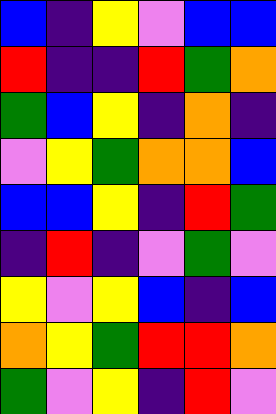[["blue", "indigo", "yellow", "violet", "blue", "blue"], ["red", "indigo", "indigo", "red", "green", "orange"], ["green", "blue", "yellow", "indigo", "orange", "indigo"], ["violet", "yellow", "green", "orange", "orange", "blue"], ["blue", "blue", "yellow", "indigo", "red", "green"], ["indigo", "red", "indigo", "violet", "green", "violet"], ["yellow", "violet", "yellow", "blue", "indigo", "blue"], ["orange", "yellow", "green", "red", "red", "orange"], ["green", "violet", "yellow", "indigo", "red", "violet"]]